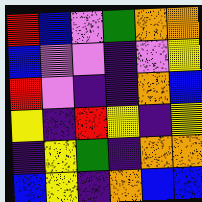[["red", "blue", "violet", "green", "orange", "orange"], ["blue", "violet", "violet", "indigo", "violet", "yellow"], ["red", "violet", "indigo", "indigo", "orange", "blue"], ["yellow", "indigo", "red", "yellow", "indigo", "yellow"], ["indigo", "yellow", "green", "indigo", "orange", "orange"], ["blue", "yellow", "indigo", "orange", "blue", "blue"]]